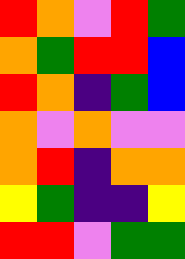[["red", "orange", "violet", "red", "green"], ["orange", "green", "red", "red", "blue"], ["red", "orange", "indigo", "green", "blue"], ["orange", "violet", "orange", "violet", "violet"], ["orange", "red", "indigo", "orange", "orange"], ["yellow", "green", "indigo", "indigo", "yellow"], ["red", "red", "violet", "green", "green"]]